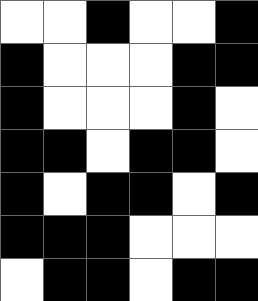[["white", "white", "black", "white", "white", "black"], ["black", "white", "white", "white", "black", "black"], ["black", "white", "white", "white", "black", "white"], ["black", "black", "white", "black", "black", "white"], ["black", "white", "black", "black", "white", "black"], ["black", "black", "black", "white", "white", "white"], ["white", "black", "black", "white", "black", "black"]]